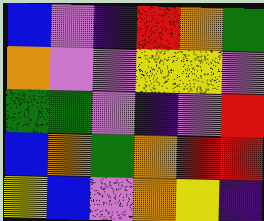[["blue", "violet", "indigo", "red", "orange", "green"], ["orange", "violet", "violet", "yellow", "yellow", "violet"], ["green", "green", "violet", "indigo", "violet", "red"], ["blue", "orange", "green", "orange", "red", "red"], ["yellow", "blue", "violet", "orange", "yellow", "indigo"]]